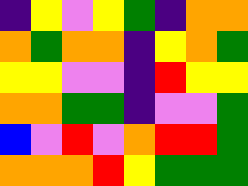[["indigo", "yellow", "violet", "yellow", "green", "indigo", "orange", "orange"], ["orange", "green", "orange", "orange", "indigo", "yellow", "orange", "green"], ["yellow", "yellow", "violet", "violet", "indigo", "red", "yellow", "yellow"], ["orange", "orange", "green", "green", "indigo", "violet", "violet", "green"], ["blue", "violet", "red", "violet", "orange", "red", "red", "green"], ["orange", "orange", "orange", "red", "yellow", "green", "green", "green"]]